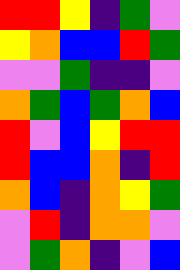[["red", "red", "yellow", "indigo", "green", "violet"], ["yellow", "orange", "blue", "blue", "red", "green"], ["violet", "violet", "green", "indigo", "indigo", "violet"], ["orange", "green", "blue", "green", "orange", "blue"], ["red", "violet", "blue", "yellow", "red", "red"], ["red", "blue", "blue", "orange", "indigo", "red"], ["orange", "blue", "indigo", "orange", "yellow", "green"], ["violet", "red", "indigo", "orange", "orange", "violet"], ["violet", "green", "orange", "indigo", "violet", "blue"]]